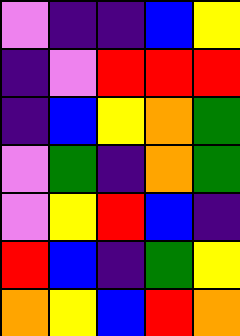[["violet", "indigo", "indigo", "blue", "yellow"], ["indigo", "violet", "red", "red", "red"], ["indigo", "blue", "yellow", "orange", "green"], ["violet", "green", "indigo", "orange", "green"], ["violet", "yellow", "red", "blue", "indigo"], ["red", "blue", "indigo", "green", "yellow"], ["orange", "yellow", "blue", "red", "orange"]]